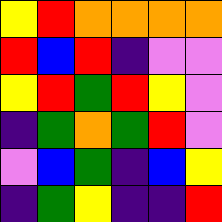[["yellow", "red", "orange", "orange", "orange", "orange"], ["red", "blue", "red", "indigo", "violet", "violet"], ["yellow", "red", "green", "red", "yellow", "violet"], ["indigo", "green", "orange", "green", "red", "violet"], ["violet", "blue", "green", "indigo", "blue", "yellow"], ["indigo", "green", "yellow", "indigo", "indigo", "red"]]